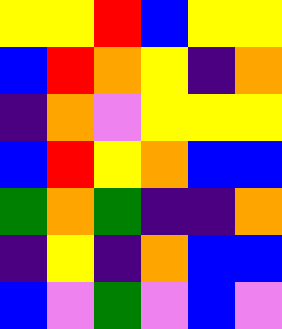[["yellow", "yellow", "red", "blue", "yellow", "yellow"], ["blue", "red", "orange", "yellow", "indigo", "orange"], ["indigo", "orange", "violet", "yellow", "yellow", "yellow"], ["blue", "red", "yellow", "orange", "blue", "blue"], ["green", "orange", "green", "indigo", "indigo", "orange"], ["indigo", "yellow", "indigo", "orange", "blue", "blue"], ["blue", "violet", "green", "violet", "blue", "violet"]]